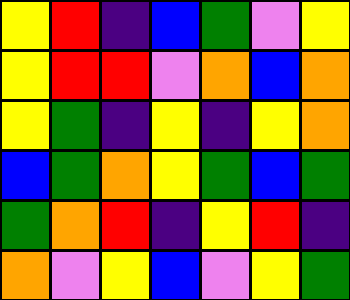[["yellow", "red", "indigo", "blue", "green", "violet", "yellow"], ["yellow", "red", "red", "violet", "orange", "blue", "orange"], ["yellow", "green", "indigo", "yellow", "indigo", "yellow", "orange"], ["blue", "green", "orange", "yellow", "green", "blue", "green"], ["green", "orange", "red", "indigo", "yellow", "red", "indigo"], ["orange", "violet", "yellow", "blue", "violet", "yellow", "green"]]